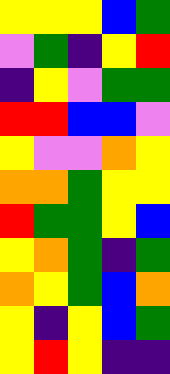[["yellow", "yellow", "yellow", "blue", "green"], ["violet", "green", "indigo", "yellow", "red"], ["indigo", "yellow", "violet", "green", "green"], ["red", "red", "blue", "blue", "violet"], ["yellow", "violet", "violet", "orange", "yellow"], ["orange", "orange", "green", "yellow", "yellow"], ["red", "green", "green", "yellow", "blue"], ["yellow", "orange", "green", "indigo", "green"], ["orange", "yellow", "green", "blue", "orange"], ["yellow", "indigo", "yellow", "blue", "green"], ["yellow", "red", "yellow", "indigo", "indigo"]]